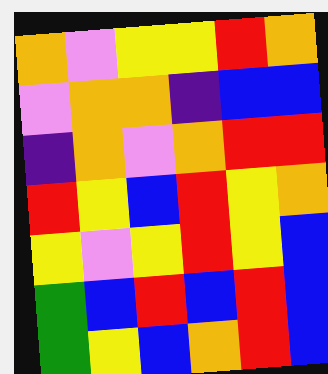[["orange", "violet", "yellow", "yellow", "red", "orange"], ["violet", "orange", "orange", "indigo", "blue", "blue"], ["indigo", "orange", "violet", "orange", "red", "red"], ["red", "yellow", "blue", "red", "yellow", "orange"], ["yellow", "violet", "yellow", "red", "yellow", "blue"], ["green", "blue", "red", "blue", "red", "blue"], ["green", "yellow", "blue", "orange", "red", "blue"]]